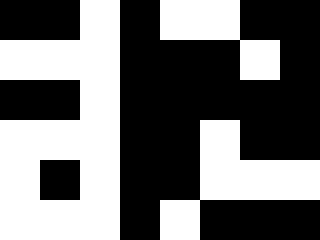[["black", "black", "white", "black", "white", "white", "black", "black"], ["white", "white", "white", "black", "black", "black", "white", "black"], ["black", "black", "white", "black", "black", "black", "black", "black"], ["white", "white", "white", "black", "black", "white", "black", "black"], ["white", "black", "white", "black", "black", "white", "white", "white"], ["white", "white", "white", "black", "white", "black", "black", "black"]]